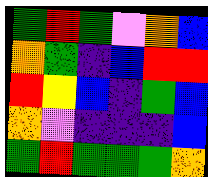[["green", "red", "green", "violet", "orange", "blue"], ["orange", "green", "indigo", "blue", "red", "red"], ["red", "yellow", "blue", "indigo", "green", "blue"], ["orange", "violet", "indigo", "indigo", "indigo", "blue"], ["green", "red", "green", "green", "green", "orange"]]